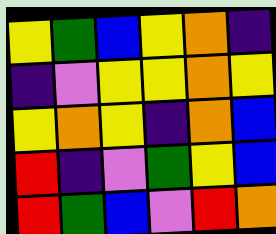[["yellow", "green", "blue", "yellow", "orange", "indigo"], ["indigo", "violet", "yellow", "yellow", "orange", "yellow"], ["yellow", "orange", "yellow", "indigo", "orange", "blue"], ["red", "indigo", "violet", "green", "yellow", "blue"], ["red", "green", "blue", "violet", "red", "orange"]]